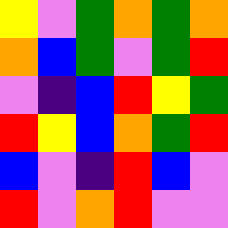[["yellow", "violet", "green", "orange", "green", "orange"], ["orange", "blue", "green", "violet", "green", "red"], ["violet", "indigo", "blue", "red", "yellow", "green"], ["red", "yellow", "blue", "orange", "green", "red"], ["blue", "violet", "indigo", "red", "blue", "violet"], ["red", "violet", "orange", "red", "violet", "violet"]]